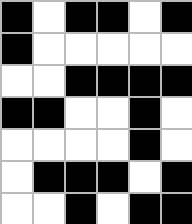[["black", "white", "black", "black", "white", "black"], ["black", "white", "white", "white", "white", "white"], ["white", "white", "black", "black", "black", "black"], ["black", "black", "white", "white", "black", "white"], ["white", "white", "white", "white", "black", "white"], ["white", "black", "black", "black", "white", "black"], ["white", "white", "black", "white", "black", "black"]]